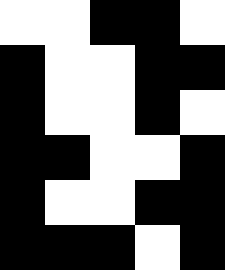[["white", "white", "black", "black", "white"], ["black", "white", "white", "black", "black"], ["black", "white", "white", "black", "white"], ["black", "black", "white", "white", "black"], ["black", "white", "white", "black", "black"], ["black", "black", "black", "white", "black"]]